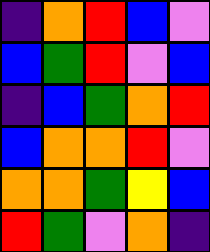[["indigo", "orange", "red", "blue", "violet"], ["blue", "green", "red", "violet", "blue"], ["indigo", "blue", "green", "orange", "red"], ["blue", "orange", "orange", "red", "violet"], ["orange", "orange", "green", "yellow", "blue"], ["red", "green", "violet", "orange", "indigo"]]